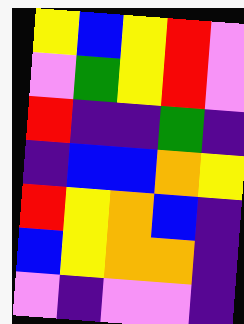[["yellow", "blue", "yellow", "red", "violet"], ["violet", "green", "yellow", "red", "violet"], ["red", "indigo", "indigo", "green", "indigo"], ["indigo", "blue", "blue", "orange", "yellow"], ["red", "yellow", "orange", "blue", "indigo"], ["blue", "yellow", "orange", "orange", "indigo"], ["violet", "indigo", "violet", "violet", "indigo"]]